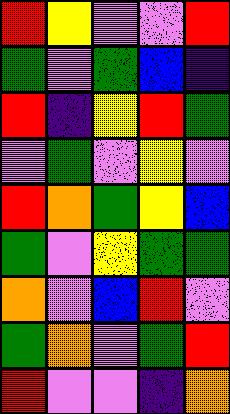[["red", "yellow", "violet", "violet", "red"], ["green", "violet", "green", "blue", "indigo"], ["red", "indigo", "yellow", "red", "green"], ["violet", "green", "violet", "yellow", "violet"], ["red", "orange", "green", "yellow", "blue"], ["green", "violet", "yellow", "green", "green"], ["orange", "violet", "blue", "red", "violet"], ["green", "orange", "violet", "green", "red"], ["red", "violet", "violet", "indigo", "orange"]]